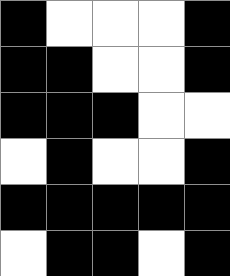[["black", "white", "white", "white", "black"], ["black", "black", "white", "white", "black"], ["black", "black", "black", "white", "white"], ["white", "black", "white", "white", "black"], ["black", "black", "black", "black", "black"], ["white", "black", "black", "white", "black"]]